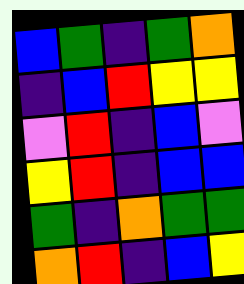[["blue", "green", "indigo", "green", "orange"], ["indigo", "blue", "red", "yellow", "yellow"], ["violet", "red", "indigo", "blue", "violet"], ["yellow", "red", "indigo", "blue", "blue"], ["green", "indigo", "orange", "green", "green"], ["orange", "red", "indigo", "blue", "yellow"]]